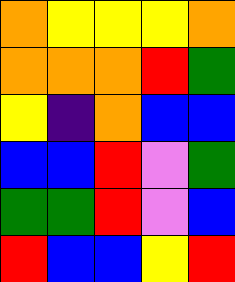[["orange", "yellow", "yellow", "yellow", "orange"], ["orange", "orange", "orange", "red", "green"], ["yellow", "indigo", "orange", "blue", "blue"], ["blue", "blue", "red", "violet", "green"], ["green", "green", "red", "violet", "blue"], ["red", "blue", "blue", "yellow", "red"]]